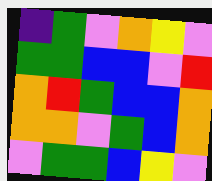[["indigo", "green", "violet", "orange", "yellow", "violet"], ["green", "green", "blue", "blue", "violet", "red"], ["orange", "red", "green", "blue", "blue", "orange"], ["orange", "orange", "violet", "green", "blue", "orange"], ["violet", "green", "green", "blue", "yellow", "violet"]]